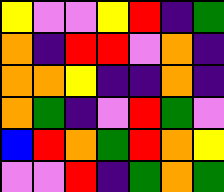[["yellow", "violet", "violet", "yellow", "red", "indigo", "green"], ["orange", "indigo", "red", "red", "violet", "orange", "indigo"], ["orange", "orange", "yellow", "indigo", "indigo", "orange", "indigo"], ["orange", "green", "indigo", "violet", "red", "green", "violet"], ["blue", "red", "orange", "green", "red", "orange", "yellow"], ["violet", "violet", "red", "indigo", "green", "orange", "green"]]